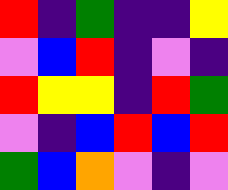[["red", "indigo", "green", "indigo", "indigo", "yellow"], ["violet", "blue", "red", "indigo", "violet", "indigo"], ["red", "yellow", "yellow", "indigo", "red", "green"], ["violet", "indigo", "blue", "red", "blue", "red"], ["green", "blue", "orange", "violet", "indigo", "violet"]]